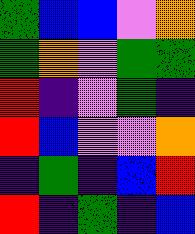[["green", "blue", "blue", "violet", "orange"], ["green", "orange", "violet", "green", "green"], ["red", "indigo", "violet", "green", "indigo"], ["red", "blue", "violet", "violet", "orange"], ["indigo", "green", "indigo", "blue", "red"], ["red", "indigo", "green", "indigo", "blue"]]